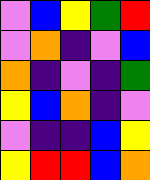[["violet", "blue", "yellow", "green", "red"], ["violet", "orange", "indigo", "violet", "blue"], ["orange", "indigo", "violet", "indigo", "green"], ["yellow", "blue", "orange", "indigo", "violet"], ["violet", "indigo", "indigo", "blue", "yellow"], ["yellow", "red", "red", "blue", "orange"]]